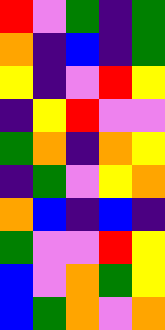[["red", "violet", "green", "indigo", "green"], ["orange", "indigo", "blue", "indigo", "green"], ["yellow", "indigo", "violet", "red", "yellow"], ["indigo", "yellow", "red", "violet", "violet"], ["green", "orange", "indigo", "orange", "yellow"], ["indigo", "green", "violet", "yellow", "orange"], ["orange", "blue", "indigo", "blue", "indigo"], ["green", "violet", "violet", "red", "yellow"], ["blue", "violet", "orange", "green", "yellow"], ["blue", "green", "orange", "violet", "orange"]]